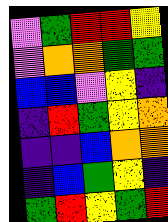[["violet", "green", "red", "red", "yellow"], ["violet", "orange", "orange", "green", "green"], ["blue", "blue", "violet", "yellow", "indigo"], ["indigo", "red", "green", "yellow", "orange"], ["indigo", "indigo", "blue", "orange", "orange"], ["indigo", "blue", "green", "yellow", "indigo"], ["green", "red", "yellow", "green", "red"]]